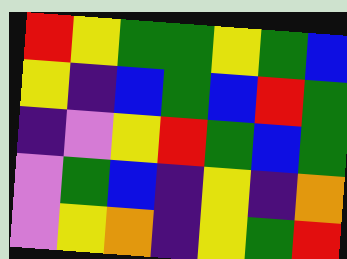[["red", "yellow", "green", "green", "yellow", "green", "blue"], ["yellow", "indigo", "blue", "green", "blue", "red", "green"], ["indigo", "violet", "yellow", "red", "green", "blue", "green"], ["violet", "green", "blue", "indigo", "yellow", "indigo", "orange"], ["violet", "yellow", "orange", "indigo", "yellow", "green", "red"]]